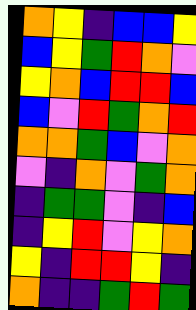[["orange", "yellow", "indigo", "blue", "blue", "yellow"], ["blue", "yellow", "green", "red", "orange", "violet"], ["yellow", "orange", "blue", "red", "red", "blue"], ["blue", "violet", "red", "green", "orange", "red"], ["orange", "orange", "green", "blue", "violet", "orange"], ["violet", "indigo", "orange", "violet", "green", "orange"], ["indigo", "green", "green", "violet", "indigo", "blue"], ["indigo", "yellow", "red", "violet", "yellow", "orange"], ["yellow", "indigo", "red", "red", "yellow", "indigo"], ["orange", "indigo", "indigo", "green", "red", "green"]]